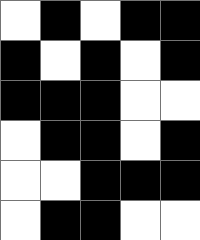[["white", "black", "white", "black", "black"], ["black", "white", "black", "white", "black"], ["black", "black", "black", "white", "white"], ["white", "black", "black", "white", "black"], ["white", "white", "black", "black", "black"], ["white", "black", "black", "white", "white"]]